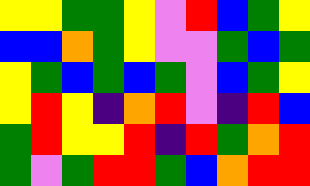[["yellow", "yellow", "green", "green", "yellow", "violet", "red", "blue", "green", "yellow"], ["blue", "blue", "orange", "green", "yellow", "violet", "violet", "green", "blue", "green"], ["yellow", "green", "blue", "green", "blue", "green", "violet", "blue", "green", "yellow"], ["yellow", "red", "yellow", "indigo", "orange", "red", "violet", "indigo", "red", "blue"], ["green", "red", "yellow", "yellow", "red", "indigo", "red", "green", "orange", "red"], ["green", "violet", "green", "red", "red", "green", "blue", "orange", "red", "red"]]